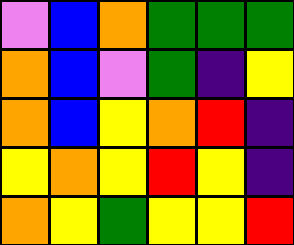[["violet", "blue", "orange", "green", "green", "green"], ["orange", "blue", "violet", "green", "indigo", "yellow"], ["orange", "blue", "yellow", "orange", "red", "indigo"], ["yellow", "orange", "yellow", "red", "yellow", "indigo"], ["orange", "yellow", "green", "yellow", "yellow", "red"]]